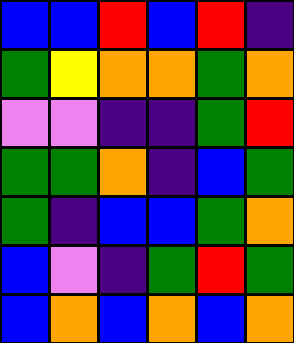[["blue", "blue", "red", "blue", "red", "indigo"], ["green", "yellow", "orange", "orange", "green", "orange"], ["violet", "violet", "indigo", "indigo", "green", "red"], ["green", "green", "orange", "indigo", "blue", "green"], ["green", "indigo", "blue", "blue", "green", "orange"], ["blue", "violet", "indigo", "green", "red", "green"], ["blue", "orange", "blue", "orange", "blue", "orange"]]